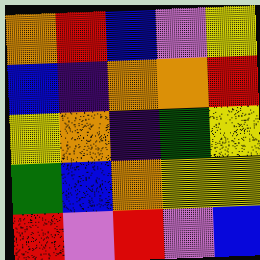[["orange", "red", "blue", "violet", "yellow"], ["blue", "indigo", "orange", "orange", "red"], ["yellow", "orange", "indigo", "green", "yellow"], ["green", "blue", "orange", "yellow", "yellow"], ["red", "violet", "red", "violet", "blue"]]